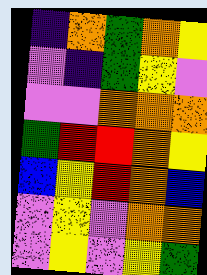[["indigo", "orange", "green", "orange", "yellow"], ["violet", "indigo", "green", "yellow", "violet"], ["violet", "violet", "orange", "orange", "orange"], ["green", "red", "red", "orange", "yellow"], ["blue", "yellow", "red", "orange", "blue"], ["violet", "yellow", "violet", "orange", "orange"], ["violet", "yellow", "violet", "yellow", "green"]]